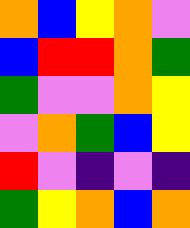[["orange", "blue", "yellow", "orange", "violet"], ["blue", "red", "red", "orange", "green"], ["green", "violet", "violet", "orange", "yellow"], ["violet", "orange", "green", "blue", "yellow"], ["red", "violet", "indigo", "violet", "indigo"], ["green", "yellow", "orange", "blue", "orange"]]